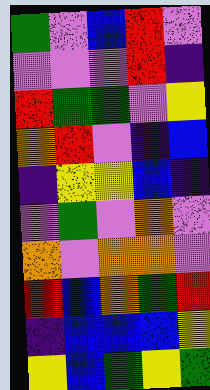[["green", "violet", "blue", "red", "violet"], ["violet", "violet", "violet", "red", "indigo"], ["red", "green", "green", "violet", "yellow"], ["orange", "red", "violet", "indigo", "blue"], ["indigo", "yellow", "yellow", "blue", "indigo"], ["violet", "green", "violet", "orange", "violet"], ["orange", "violet", "orange", "orange", "violet"], ["red", "blue", "orange", "green", "red"], ["indigo", "blue", "blue", "blue", "yellow"], ["yellow", "blue", "green", "yellow", "green"]]